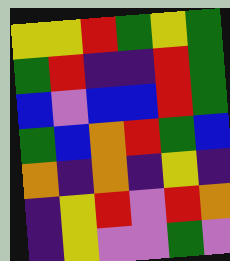[["yellow", "yellow", "red", "green", "yellow", "green"], ["green", "red", "indigo", "indigo", "red", "green"], ["blue", "violet", "blue", "blue", "red", "green"], ["green", "blue", "orange", "red", "green", "blue"], ["orange", "indigo", "orange", "indigo", "yellow", "indigo"], ["indigo", "yellow", "red", "violet", "red", "orange"], ["indigo", "yellow", "violet", "violet", "green", "violet"]]